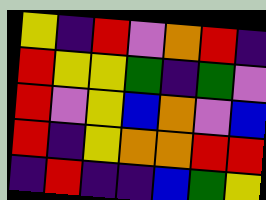[["yellow", "indigo", "red", "violet", "orange", "red", "indigo"], ["red", "yellow", "yellow", "green", "indigo", "green", "violet"], ["red", "violet", "yellow", "blue", "orange", "violet", "blue"], ["red", "indigo", "yellow", "orange", "orange", "red", "red"], ["indigo", "red", "indigo", "indigo", "blue", "green", "yellow"]]